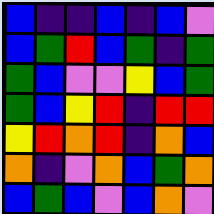[["blue", "indigo", "indigo", "blue", "indigo", "blue", "violet"], ["blue", "green", "red", "blue", "green", "indigo", "green"], ["green", "blue", "violet", "violet", "yellow", "blue", "green"], ["green", "blue", "yellow", "red", "indigo", "red", "red"], ["yellow", "red", "orange", "red", "indigo", "orange", "blue"], ["orange", "indigo", "violet", "orange", "blue", "green", "orange"], ["blue", "green", "blue", "violet", "blue", "orange", "violet"]]